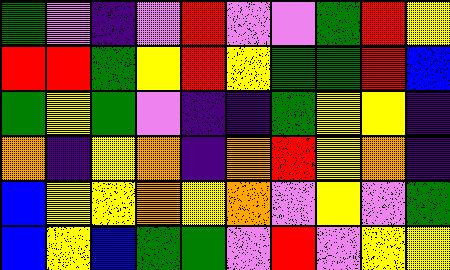[["green", "violet", "indigo", "violet", "red", "violet", "violet", "green", "red", "yellow"], ["red", "red", "green", "yellow", "red", "yellow", "green", "green", "red", "blue"], ["green", "yellow", "green", "violet", "indigo", "indigo", "green", "yellow", "yellow", "indigo"], ["orange", "indigo", "yellow", "orange", "indigo", "orange", "red", "yellow", "orange", "indigo"], ["blue", "yellow", "yellow", "orange", "yellow", "orange", "violet", "yellow", "violet", "green"], ["blue", "yellow", "blue", "green", "green", "violet", "red", "violet", "yellow", "yellow"]]